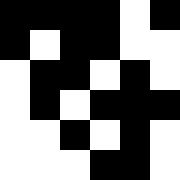[["black", "black", "black", "black", "white", "black"], ["black", "white", "black", "black", "white", "white"], ["white", "black", "black", "white", "black", "white"], ["white", "black", "white", "black", "black", "black"], ["white", "white", "black", "white", "black", "white"], ["white", "white", "white", "black", "black", "white"]]